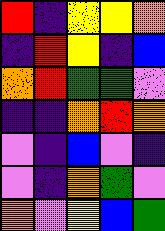[["red", "indigo", "yellow", "yellow", "orange"], ["indigo", "red", "yellow", "indigo", "blue"], ["orange", "red", "green", "green", "violet"], ["indigo", "indigo", "orange", "red", "orange"], ["violet", "indigo", "blue", "violet", "indigo"], ["violet", "indigo", "orange", "green", "violet"], ["orange", "violet", "yellow", "blue", "green"]]